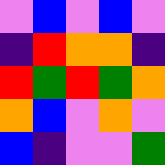[["violet", "blue", "violet", "blue", "violet"], ["indigo", "red", "orange", "orange", "indigo"], ["red", "green", "red", "green", "orange"], ["orange", "blue", "violet", "orange", "violet"], ["blue", "indigo", "violet", "violet", "green"]]